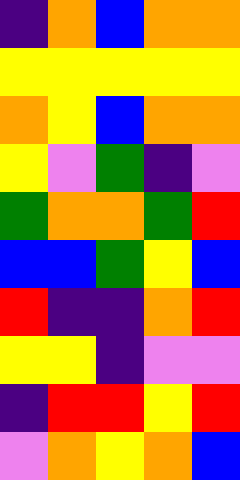[["indigo", "orange", "blue", "orange", "orange"], ["yellow", "yellow", "yellow", "yellow", "yellow"], ["orange", "yellow", "blue", "orange", "orange"], ["yellow", "violet", "green", "indigo", "violet"], ["green", "orange", "orange", "green", "red"], ["blue", "blue", "green", "yellow", "blue"], ["red", "indigo", "indigo", "orange", "red"], ["yellow", "yellow", "indigo", "violet", "violet"], ["indigo", "red", "red", "yellow", "red"], ["violet", "orange", "yellow", "orange", "blue"]]